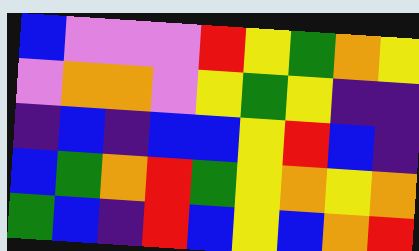[["blue", "violet", "violet", "violet", "red", "yellow", "green", "orange", "yellow"], ["violet", "orange", "orange", "violet", "yellow", "green", "yellow", "indigo", "indigo"], ["indigo", "blue", "indigo", "blue", "blue", "yellow", "red", "blue", "indigo"], ["blue", "green", "orange", "red", "green", "yellow", "orange", "yellow", "orange"], ["green", "blue", "indigo", "red", "blue", "yellow", "blue", "orange", "red"]]